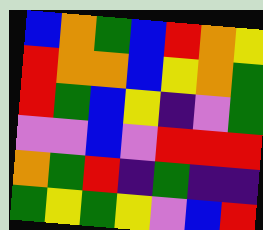[["blue", "orange", "green", "blue", "red", "orange", "yellow"], ["red", "orange", "orange", "blue", "yellow", "orange", "green"], ["red", "green", "blue", "yellow", "indigo", "violet", "green"], ["violet", "violet", "blue", "violet", "red", "red", "red"], ["orange", "green", "red", "indigo", "green", "indigo", "indigo"], ["green", "yellow", "green", "yellow", "violet", "blue", "red"]]